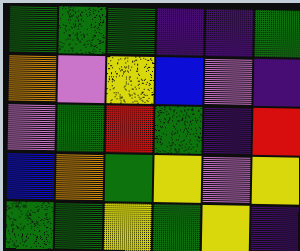[["green", "green", "green", "indigo", "indigo", "green"], ["orange", "violet", "yellow", "blue", "violet", "indigo"], ["violet", "green", "red", "green", "indigo", "red"], ["blue", "orange", "green", "yellow", "violet", "yellow"], ["green", "green", "yellow", "green", "yellow", "indigo"]]